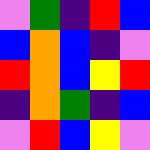[["violet", "green", "indigo", "red", "blue"], ["blue", "orange", "blue", "indigo", "violet"], ["red", "orange", "blue", "yellow", "red"], ["indigo", "orange", "green", "indigo", "blue"], ["violet", "red", "blue", "yellow", "violet"]]